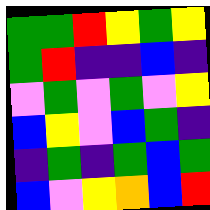[["green", "green", "red", "yellow", "green", "yellow"], ["green", "red", "indigo", "indigo", "blue", "indigo"], ["violet", "green", "violet", "green", "violet", "yellow"], ["blue", "yellow", "violet", "blue", "green", "indigo"], ["indigo", "green", "indigo", "green", "blue", "green"], ["blue", "violet", "yellow", "orange", "blue", "red"]]